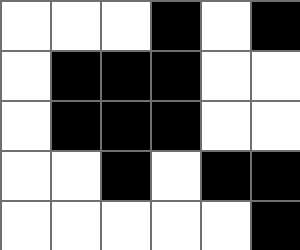[["white", "white", "white", "black", "white", "black"], ["white", "black", "black", "black", "white", "white"], ["white", "black", "black", "black", "white", "white"], ["white", "white", "black", "white", "black", "black"], ["white", "white", "white", "white", "white", "black"]]